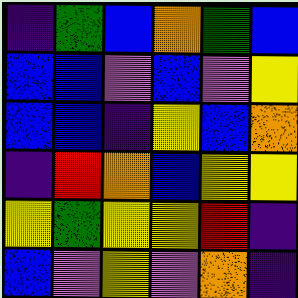[["indigo", "green", "blue", "orange", "green", "blue"], ["blue", "blue", "violet", "blue", "violet", "yellow"], ["blue", "blue", "indigo", "yellow", "blue", "orange"], ["indigo", "red", "orange", "blue", "yellow", "yellow"], ["yellow", "green", "yellow", "yellow", "red", "indigo"], ["blue", "violet", "yellow", "violet", "orange", "indigo"]]